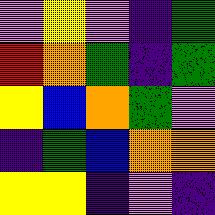[["violet", "yellow", "violet", "indigo", "green"], ["red", "orange", "green", "indigo", "green"], ["yellow", "blue", "orange", "green", "violet"], ["indigo", "green", "blue", "orange", "orange"], ["yellow", "yellow", "indigo", "violet", "indigo"]]